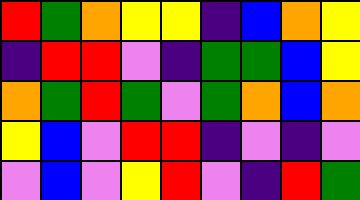[["red", "green", "orange", "yellow", "yellow", "indigo", "blue", "orange", "yellow"], ["indigo", "red", "red", "violet", "indigo", "green", "green", "blue", "yellow"], ["orange", "green", "red", "green", "violet", "green", "orange", "blue", "orange"], ["yellow", "blue", "violet", "red", "red", "indigo", "violet", "indigo", "violet"], ["violet", "blue", "violet", "yellow", "red", "violet", "indigo", "red", "green"]]